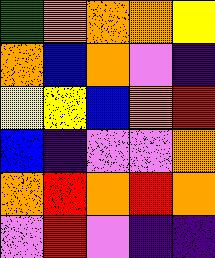[["green", "orange", "orange", "orange", "yellow"], ["orange", "blue", "orange", "violet", "indigo"], ["yellow", "yellow", "blue", "orange", "red"], ["blue", "indigo", "violet", "violet", "orange"], ["orange", "red", "orange", "red", "orange"], ["violet", "red", "violet", "indigo", "indigo"]]